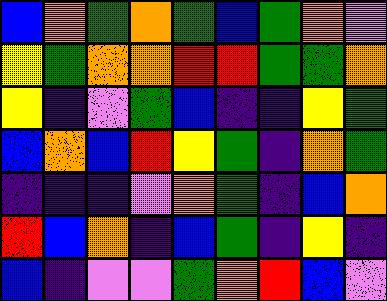[["blue", "orange", "green", "orange", "green", "blue", "green", "orange", "violet"], ["yellow", "green", "orange", "orange", "red", "red", "green", "green", "orange"], ["yellow", "indigo", "violet", "green", "blue", "indigo", "indigo", "yellow", "green"], ["blue", "orange", "blue", "red", "yellow", "green", "indigo", "orange", "green"], ["indigo", "indigo", "indigo", "violet", "orange", "green", "indigo", "blue", "orange"], ["red", "blue", "orange", "indigo", "blue", "green", "indigo", "yellow", "indigo"], ["blue", "indigo", "violet", "violet", "green", "orange", "red", "blue", "violet"]]